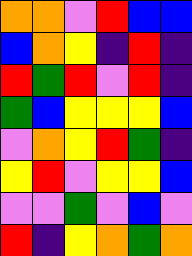[["orange", "orange", "violet", "red", "blue", "blue"], ["blue", "orange", "yellow", "indigo", "red", "indigo"], ["red", "green", "red", "violet", "red", "indigo"], ["green", "blue", "yellow", "yellow", "yellow", "blue"], ["violet", "orange", "yellow", "red", "green", "indigo"], ["yellow", "red", "violet", "yellow", "yellow", "blue"], ["violet", "violet", "green", "violet", "blue", "violet"], ["red", "indigo", "yellow", "orange", "green", "orange"]]